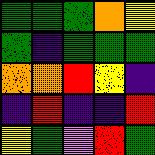[["green", "green", "green", "orange", "yellow"], ["green", "indigo", "green", "green", "green"], ["orange", "orange", "red", "yellow", "indigo"], ["indigo", "red", "indigo", "indigo", "red"], ["yellow", "green", "violet", "red", "green"]]